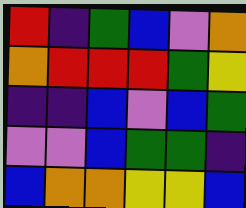[["red", "indigo", "green", "blue", "violet", "orange"], ["orange", "red", "red", "red", "green", "yellow"], ["indigo", "indigo", "blue", "violet", "blue", "green"], ["violet", "violet", "blue", "green", "green", "indigo"], ["blue", "orange", "orange", "yellow", "yellow", "blue"]]